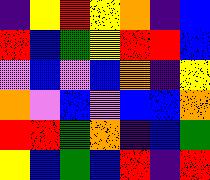[["indigo", "yellow", "red", "yellow", "orange", "indigo", "blue"], ["red", "blue", "green", "yellow", "red", "red", "blue"], ["violet", "blue", "violet", "blue", "orange", "indigo", "yellow"], ["orange", "violet", "blue", "violet", "blue", "blue", "orange"], ["red", "red", "green", "orange", "indigo", "blue", "green"], ["yellow", "blue", "green", "blue", "red", "indigo", "red"]]